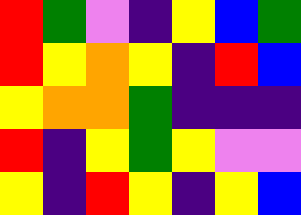[["red", "green", "violet", "indigo", "yellow", "blue", "green"], ["red", "yellow", "orange", "yellow", "indigo", "red", "blue"], ["yellow", "orange", "orange", "green", "indigo", "indigo", "indigo"], ["red", "indigo", "yellow", "green", "yellow", "violet", "violet"], ["yellow", "indigo", "red", "yellow", "indigo", "yellow", "blue"]]